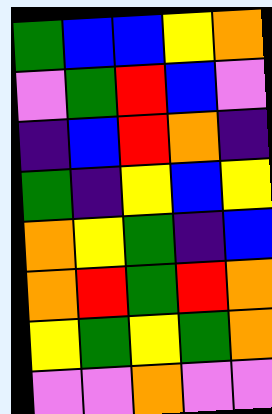[["green", "blue", "blue", "yellow", "orange"], ["violet", "green", "red", "blue", "violet"], ["indigo", "blue", "red", "orange", "indigo"], ["green", "indigo", "yellow", "blue", "yellow"], ["orange", "yellow", "green", "indigo", "blue"], ["orange", "red", "green", "red", "orange"], ["yellow", "green", "yellow", "green", "orange"], ["violet", "violet", "orange", "violet", "violet"]]